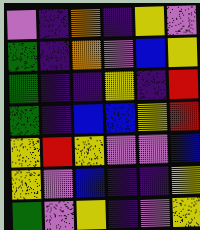[["violet", "indigo", "orange", "indigo", "yellow", "violet"], ["green", "indigo", "orange", "violet", "blue", "yellow"], ["green", "indigo", "indigo", "yellow", "indigo", "red"], ["green", "indigo", "blue", "blue", "yellow", "red"], ["yellow", "red", "yellow", "violet", "violet", "blue"], ["yellow", "violet", "blue", "indigo", "indigo", "yellow"], ["green", "violet", "yellow", "indigo", "violet", "yellow"]]